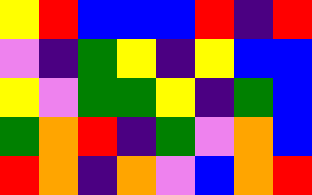[["yellow", "red", "blue", "blue", "blue", "red", "indigo", "red"], ["violet", "indigo", "green", "yellow", "indigo", "yellow", "blue", "blue"], ["yellow", "violet", "green", "green", "yellow", "indigo", "green", "blue"], ["green", "orange", "red", "indigo", "green", "violet", "orange", "blue"], ["red", "orange", "indigo", "orange", "violet", "blue", "orange", "red"]]